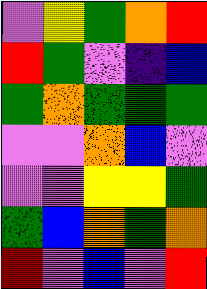[["violet", "yellow", "green", "orange", "red"], ["red", "green", "violet", "indigo", "blue"], ["green", "orange", "green", "green", "green"], ["violet", "violet", "orange", "blue", "violet"], ["violet", "violet", "yellow", "yellow", "green"], ["green", "blue", "orange", "green", "orange"], ["red", "violet", "blue", "violet", "red"]]